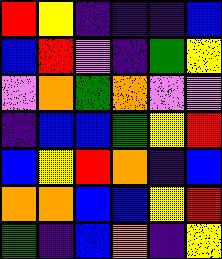[["red", "yellow", "indigo", "indigo", "indigo", "blue"], ["blue", "red", "violet", "indigo", "green", "yellow"], ["violet", "orange", "green", "orange", "violet", "violet"], ["indigo", "blue", "blue", "green", "yellow", "red"], ["blue", "yellow", "red", "orange", "indigo", "blue"], ["orange", "orange", "blue", "blue", "yellow", "red"], ["green", "indigo", "blue", "orange", "indigo", "yellow"]]